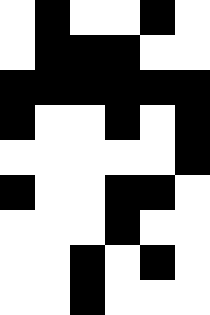[["white", "black", "white", "white", "black", "white"], ["white", "black", "black", "black", "white", "white"], ["black", "black", "black", "black", "black", "black"], ["black", "white", "white", "black", "white", "black"], ["white", "white", "white", "white", "white", "black"], ["black", "white", "white", "black", "black", "white"], ["white", "white", "white", "black", "white", "white"], ["white", "white", "black", "white", "black", "white"], ["white", "white", "black", "white", "white", "white"]]